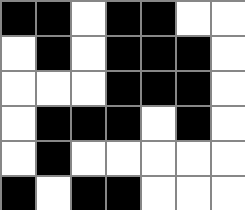[["black", "black", "white", "black", "black", "white", "white"], ["white", "black", "white", "black", "black", "black", "white"], ["white", "white", "white", "black", "black", "black", "white"], ["white", "black", "black", "black", "white", "black", "white"], ["white", "black", "white", "white", "white", "white", "white"], ["black", "white", "black", "black", "white", "white", "white"]]